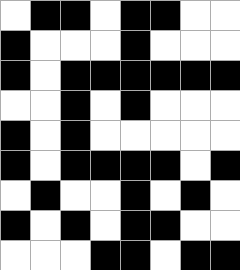[["white", "black", "black", "white", "black", "black", "white", "white"], ["black", "white", "white", "white", "black", "white", "white", "white"], ["black", "white", "black", "black", "black", "black", "black", "black"], ["white", "white", "black", "white", "black", "white", "white", "white"], ["black", "white", "black", "white", "white", "white", "white", "white"], ["black", "white", "black", "black", "black", "black", "white", "black"], ["white", "black", "white", "white", "black", "white", "black", "white"], ["black", "white", "black", "white", "black", "black", "white", "white"], ["white", "white", "white", "black", "black", "white", "black", "black"]]